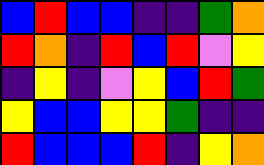[["blue", "red", "blue", "blue", "indigo", "indigo", "green", "orange"], ["red", "orange", "indigo", "red", "blue", "red", "violet", "yellow"], ["indigo", "yellow", "indigo", "violet", "yellow", "blue", "red", "green"], ["yellow", "blue", "blue", "yellow", "yellow", "green", "indigo", "indigo"], ["red", "blue", "blue", "blue", "red", "indigo", "yellow", "orange"]]